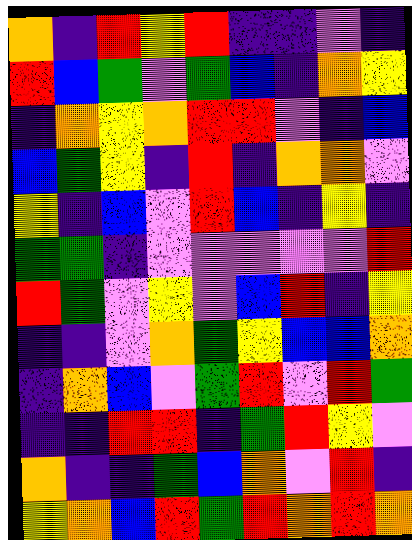[["orange", "indigo", "red", "yellow", "red", "indigo", "indigo", "violet", "indigo"], ["red", "blue", "green", "violet", "green", "blue", "indigo", "orange", "yellow"], ["indigo", "orange", "yellow", "orange", "red", "red", "violet", "indigo", "blue"], ["blue", "green", "yellow", "indigo", "red", "indigo", "orange", "orange", "violet"], ["yellow", "indigo", "blue", "violet", "red", "blue", "indigo", "yellow", "indigo"], ["green", "green", "indigo", "violet", "violet", "violet", "violet", "violet", "red"], ["red", "green", "violet", "yellow", "violet", "blue", "red", "indigo", "yellow"], ["indigo", "indigo", "violet", "orange", "green", "yellow", "blue", "blue", "orange"], ["indigo", "orange", "blue", "violet", "green", "red", "violet", "red", "green"], ["indigo", "indigo", "red", "red", "indigo", "green", "red", "yellow", "violet"], ["orange", "indigo", "indigo", "green", "blue", "orange", "violet", "red", "indigo"], ["yellow", "orange", "blue", "red", "green", "red", "orange", "red", "orange"]]